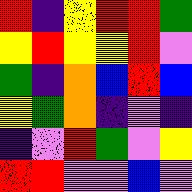[["red", "indigo", "yellow", "red", "red", "green"], ["yellow", "red", "yellow", "yellow", "red", "violet"], ["green", "indigo", "orange", "blue", "red", "blue"], ["yellow", "green", "orange", "indigo", "violet", "indigo"], ["indigo", "violet", "red", "green", "violet", "yellow"], ["red", "red", "violet", "violet", "blue", "violet"]]